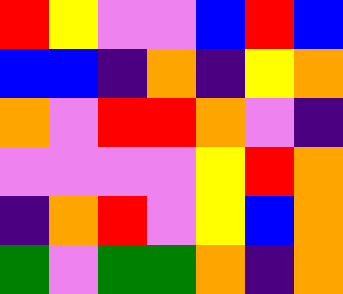[["red", "yellow", "violet", "violet", "blue", "red", "blue"], ["blue", "blue", "indigo", "orange", "indigo", "yellow", "orange"], ["orange", "violet", "red", "red", "orange", "violet", "indigo"], ["violet", "violet", "violet", "violet", "yellow", "red", "orange"], ["indigo", "orange", "red", "violet", "yellow", "blue", "orange"], ["green", "violet", "green", "green", "orange", "indigo", "orange"]]